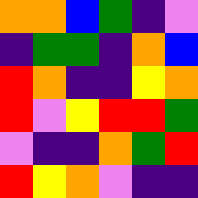[["orange", "orange", "blue", "green", "indigo", "violet"], ["indigo", "green", "green", "indigo", "orange", "blue"], ["red", "orange", "indigo", "indigo", "yellow", "orange"], ["red", "violet", "yellow", "red", "red", "green"], ["violet", "indigo", "indigo", "orange", "green", "red"], ["red", "yellow", "orange", "violet", "indigo", "indigo"]]